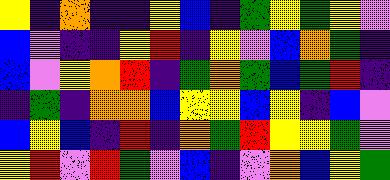[["yellow", "indigo", "orange", "indigo", "indigo", "yellow", "blue", "indigo", "green", "yellow", "green", "yellow", "violet"], ["blue", "violet", "indigo", "indigo", "yellow", "red", "indigo", "yellow", "violet", "blue", "orange", "green", "indigo"], ["blue", "violet", "yellow", "orange", "red", "indigo", "green", "orange", "green", "blue", "green", "red", "indigo"], ["indigo", "green", "indigo", "orange", "orange", "blue", "yellow", "yellow", "blue", "yellow", "indigo", "blue", "violet"], ["blue", "yellow", "blue", "indigo", "red", "indigo", "orange", "green", "red", "yellow", "yellow", "green", "violet"], ["yellow", "red", "violet", "red", "green", "violet", "blue", "indigo", "violet", "orange", "blue", "yellow", "green"]]